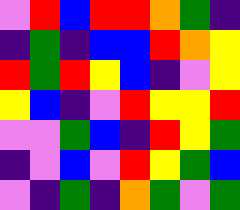[["violet", "red", "blue", "red", "red", "orange", "green", "indigo"], ["indigo", "green", "indigo", "blue", "blue", "red", "orange", "yellow"], ["red", "green", "red", "yellow", "blue", "indigo", "violet", "yellow"], ["yellow", "blue", "indigo", "violet", "red", "yellow", "yellow", "red"], ["violet", "violet", "green", "blue", "indigo", "red", "yellow", "green"], ["indigo", "violet", "blue", "violet", "red", "yellow", "green", "blue"], ["violet", "indigo", "green", "indigo", "orange", "green", "violet", "green"]]